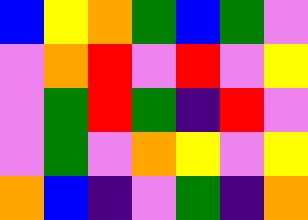[["blue", "yellow", "orange", "green", "blue", "green", "violet"], ["violet", "orange", "red", "violet", "red", "violet", "yellow"], ["violet", "green", "red", "green", "indigo", "red", "violet"], ["violet", "green", "violet", "orange", "yellow", "violet", "yellow"], ["orange", "blue", "indigo", "violet", "green", "indigo", "orange"]]